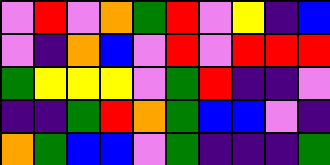[["violet", "red", "violet", "orange", "green", "red", "violet", "yellow", "indigo", "blue"], ["violet", "indigo", "orange", "blue", "violet", "red", "violet", "red", "red", "red"], ["green", "yellow", "yellow", "yellow", "violet", "green", "red", "indigo", "indigo", "violet"], ["indigo", "indigo", "green", "red", "orange", "green", "blue", "blue", "violet", "indigo"], ["orange", "green", "blue", "blue", "violet", "green", "indigo", "indigo", "indigo", "green"]]